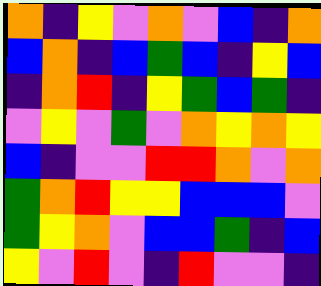[["orange", "indigo", "yellow", "violet", "orange", "violet", "blue", "indigo", "orange"], ["blue", "orange", "indigo", "blue", "green", "blue", "indigo", "yellow", "blue"], ["indigo", "orange", "red", "indigo", "yellow", "green", "blue", "green", "indigo"], ["violet", "yellow", "violet", "green", "violet", "orange", "yellow", "orange", "yellow"], ["blue", "indigo", "violet", "violet", "red", "red", "orange", "violet", "orange"], ["green", "orange", "red", "yellow", "yellow", "blue", "blue", "blue", "violet"], ["green", "yellow", "orange", "violet", "blue", "blue", "green", "indigo", "blue"], ["yellow", "violet", "red", "violet", "indigo", "red", "violet", "violet", "indigo"]]